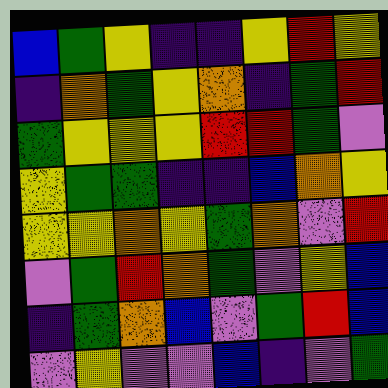[["blue", "green", "yellow", "indigo", "indigo", "yellow", "red", "yellow"], ["indigo", "orange", "green", "yellow", "orange", "indigo", "green", "red"], ["green", "yellow", "yellow", "yellow", "red", "red", "green", "violet"], ["yellow", "green", "green", "indigo", "indigo", "blue", "orange", "yellow"], ["yellow", "yellow", "orange", "yellow", "green", "orange", "violet", "red"], ["violet", "green", "red", "orange", "green", "violet", "yellow", "blue"], ["indigo", "green", "orange", "blue", "violet", "green", "red", "blue"], ["violet", "yellow", "violet", "violet", "blue", "indigo", "violet", "green"]]